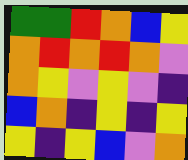[["green", "green", "red", "orange", "blue", "yellow"], ["orange", "red", "orange", "red", "orange", "violet"], ["orange", "yellow", "violet", "yellow", "violet", "indigo"], ["blue", "orange", "indigo", "yellow", "indigo", "yellow"], ["yellow", "indigo", "yellow", "blue", "violet", "orange"]]